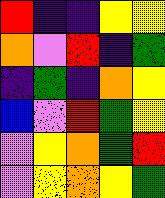[["red", "indigo", "indigo", "yellow", "yellow"], ["orange", "violet", "red", "indigo", "green"], ["indigo", "green", "indigo", "orange", "yellow"], ["blue", "violet", "red", "green", "yellow"], ["violet", "yellow", "orange", "green", "red"], ["violet", "yellow", "orange", "yellow", "green"]]